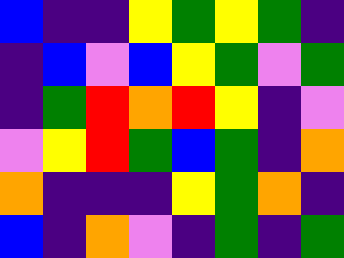[["blue", "indigo", "indigo", "yellow", "green", "yellow", "green", "indigo"], ["indigo", "blue", "violet", "blue", "yellow", "green", "violet", "green"], ["indigo", "green", "red", "orange", "red", "yellow", "indigo", "violet"], ["violet", "yellow", "red", "green", "blue", "green", "indigo", "orange"], ["orange", "indigo", "indigo", "indigo", "yellow", "green", "orange", "indigo"], ["blue", "indigo", "orange", "violet", "indigo", "green", "indigo", "green"]]